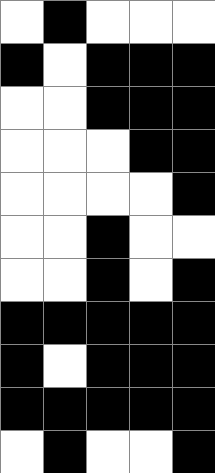[["white", "black", "white", "white", "white"], ["black", "white", "black", "black", "black"], ["white", "white", "black", "black", "black"], ["white", "white", "white", "black", "black"], ["white", "white", "white", "white", "black"], ["white", "white", "black", "white", "white"], ["white", "white", "black", "white", "black"], ["black", "black", "black", "black", "black"], ["black", "white", "black", "black", "black"], ["black", "black", "black", "black", "black"], ["white", "black", "white", "white", "black"]]